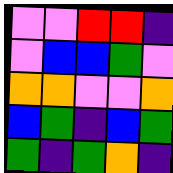[["violet", "violet", "red", "red", "indigo"], ["violet", "blue", "blue", "green", "violet"], ["orange", "orange", "violet", "violet", "orange"], ["blue", "green", "indigo", "blue", "green"], ["green", "indigo", "green", "orange", "indigo"]]